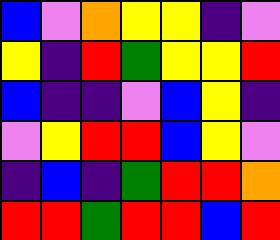[["blue", "violet", "orange", "yellow", "yellow", "indigo", "violet"], ["yellow", "indigo", "red", "green", "yellow", "yellow", "red"], ["blue", "indigo", "indigo", "violet", "blue", "yellow", "indigo"], ["violet", "yellow", "red", "red", "blue", "yellow", "violet"], ["indigo", "blue", "indigo", "green", "red", "red", "orange"], ["red", "red", "green", "red", "red", "blue", "red"]]